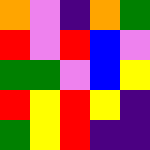[["orange", "violet", "indigo", "orange", "green"], ["red", "violet", "red", "blue", "violet"], ["green", "green", "violet", "blue", "yellow"], ["red", "yellow", "red", "yellow", "indigo"], ["green", "yellow", "red", "indigo", "indigo"]]